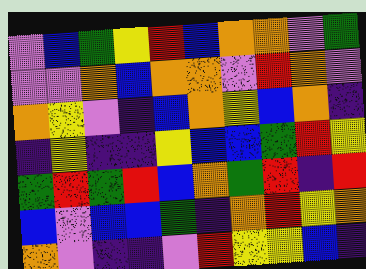[["violet", "blue", "green", "yellow", "red", "blue", "orange", "orange", "violet", "green"], ["violet", "violet", "orange", "blue", "orange", "orange", "violet", "red", "orange", "violet"], ["orange", "yellow", "violet", "indigo", "blue", "orange", "yellow", "blue", "orange", "indigo"], ["indigo", "yellow", "indigo", "indigo", "yellow", "blue", "blue", "green", "red", "yellow"], ["green", "red", "green", "red", "blue", "orange", "green", "red", "indigo", "red"], ["blue", "violet", "blue", "blue", "green", "indigo", "orange", "red", "yellow", "orange"], ["orange", "violet", "indigo", "indigo", "violet", "red", "yellow", "yellow", "blue", "indigo"]]